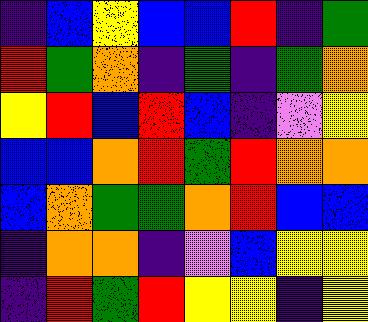[["indigo", "blue", "yellow", "blue", "blue", "red", "indigo", "green"], ["red", "green", "orange", "indigo", "green", "indigo", "green", "orange"], ["yellow", "red", "blue", "red", "blue", "indigo", "violet", "yellow"], ["blue", "blue", "orange", "red", "green", "red", "orange", "orange"], ["blue", "orange", "green", "green", "orange", "red", "blue", "blue"], ["indigo", "orange", "orange", "indigo", "violet", "blue", "yellow", "yellow"], ["indigo", "red", "green", "red", "yellow", "yellow", "indigo", "yellow"]]